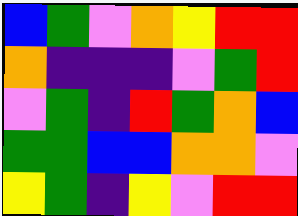[["blue", "green", "violet", "orange", "yellow", "red", "red"], ["orange", "indigo", "indigo", "indigo", "violet", "green", "red"], ["violet", "green", "indigo", "red", "green", "orange", "blue"], ["green", "green", "blue", "blue", "orange", "orange", "violet"], ["yellow", "green", "indigo", "yellow", "violet", "red", "red"]]